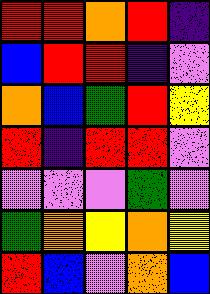[["red", "red", "orange", "red", "indigo"], ["blue", "red", "red", "indigo", "violet"], ["orange", "blue", "green", "red", "yellow"], ["red", "indigo", "red", "red", "violet"], ["violet", "violet", "violet", "green", "violet"], ["green", "orange", "yellow", "orange", "yellow"], ["red", "blue", "violet", "orange", "blue"]]